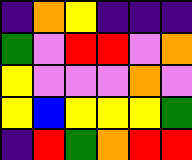[["indigo", "orange", "yellow", "indigo", "indigo", "indigo"], ["green", "violet", "red", "red", "violet", "orange"], ["yellow", "violet", "violet", "violet", "orange", "violet"], ["yellow", "blue", "yellow", "yellow", "yellow", "green"], ["indigo", "red", "green", "orange", "red", "red"]]